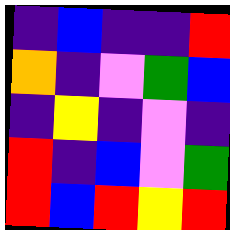[["indigo", "blue", "indigo", "indigo", "red"], ["orange", "indigo", "violet", "green", "blue"], ["indigo", "yellow", "indigo", "violet", "indigo"], ["red", "indigo", "blue", "violet", "green"], ["red", "blue", "red", "yellow", "red"]]